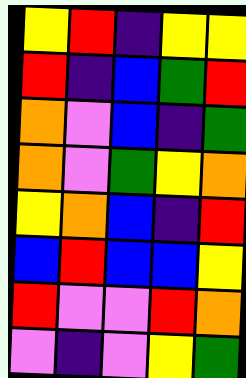[["yellow", "red", "indigo", "yellow", "yellow"], ["red", "indigo", "blue", "green", "red"], ["orange", "violet", "blue", "indigo", "green"], ["orange", "violet", "green", "yellow", "orange"], ["yellow", "orange", "blue", "indigo", "red"], ["blue", "red", "blue", "blue", "yellow"], ["red", "violet", "violet", "red", "orange"], ["violet", "indigo", "violet", "yellow", "green"]]